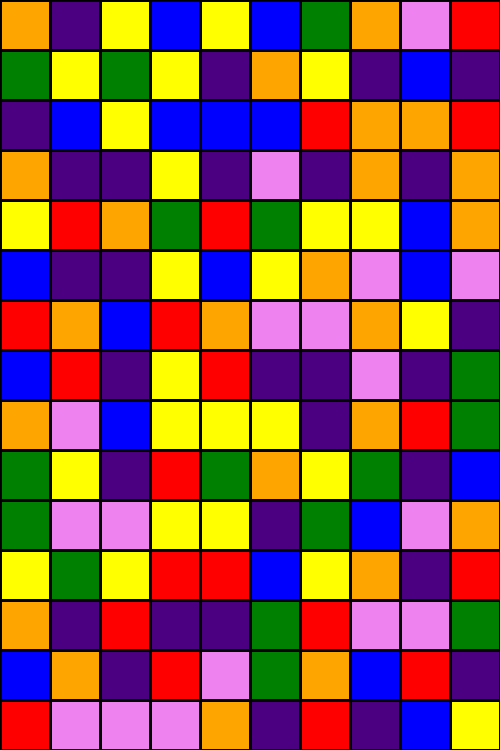[["orange", "indigo", "yellow", "blue", "yellow", "blue", "green", "orange", "violet", "red"], ["green", "yellow", "green", "yellow", "indigo", "orange", "yellow", "indigo", "blue", "indigo"], ["indigo", "blue", "yellow", "blue", "blue", "blue", "red", "orange", "orange", "red"], ["orange", "indigo", "indigo", "yellow", "indigo", "violet", "indigo", "orange", "indigo", "orange"], ["yellow", "red", "orange", "green", "red", "green", "yellow", "yellow", "blue", "orange"], ["blue", "indigo", "indigo", "yellow", "blue", "yellow", "orange", "violet", "blue", "violet"], ["red", "orange", "blue", "red", "orange", "violet", "violet", "orange", "yellow", "indigo"], ["blue", "red", "indigo", "yellow", "red", "indigo", "indigo", "violet", "indigo", "green"], ["orange", "violet", "blue", "yellow", "yellow", "yellow", "indigo", "orange", "red", "green"], ["green", "yellow", "indigo", "red", "green", "orange", "yellow", "green", "indigo", "blue"], ["green", "violet", "violet", "yellow", "yellow", "indigo", "green", "blue", "violet", "orange"], ["yellow", "green", "yellow", "red", "red", "blue", "yellow", "orange", "indigo", "red"], ["orange", "indigo", "red", "indigo", "indigo", "green", "red", "violet", "violet", "green"], ["blue", "orange", "indigo", "red", "violet", "green", "orange", "blue", "red", "indigo"], ["red", "violet", "violet", "violet", "orange", "indigo", "red", "indigo", "blue", "yellow"]]